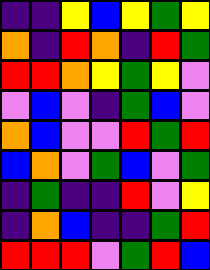[["indigo", "indigo", "yellow", "blue", "yellow", "green", "yellow"], ["orange", "indigo", "red", "orange", "indigo", "red", "green"], ["red", "red", "orange", "yellow", "green", "yellow", "violet"], ["violet", "blue", "violet", "indigo", "green", "blue", "violet"], ["orange", "blue", "violet", "violet", "red", "green", "red"], ["blue", "orange", "violet", "green", "blue", "violet", "green"], ["indigo", "green", "indigo", "indigo", "red", "violet", "yellow"], ["indigo", "orange", "blue", "indigo", "indigo", "green", "red"], ["red", "red", "red", "violet", "green", "red", "blue"]]